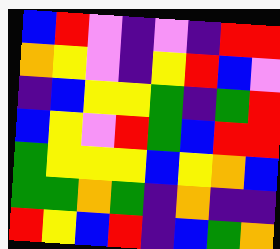[["blue", "red", "violet", "indigo", "violet", "indigo", "red", "red"], ["orange", "yellow", "violet", "indigo", "yellow", "red", "blue", "violet"], ["indigo", "blue", "yellow", "yellow", "green", "indigo", "green", "red"], ["blue", "yellow", "violet", "red", "green", "blue", "red", "red"], ["green", "yellow", "yellow", "yellow", "blue", "yellow", "orange", "blue"], ["green", "green", "orange", "green", "indigo", "orange", "indigo", "indigo"], ["red", "yellow", "blue", "red", "indigo", "blue", "green", "orange"]]